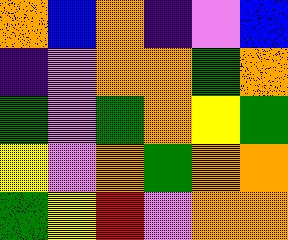[["orange", "blue", "orange", "indigo", "violet", "blue"], ["indigo", "violet", "orange", "orange", "green", "orange"], ["green", "violet", "green", "orange", "yellow", "green"], ["yellow", "violet", "orange", "green", "orange", "orange"], ["green", "yellow", "red", "violet", "orange", "orange"]]